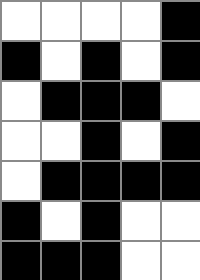[["white", "white", "white", "white", "black"], ["black", "white", "black", "white", "black"], ["white", "black", "black", "black", "white"], ["white", "white", "black", "white", "black"], ["white", "black", "black", "black", "black"], ["black", "white", "black", "white", "white"], ["black", "black", "black", "white", "white"]]